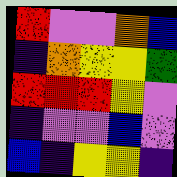[["red", "violet", "violet", "orange", "blue"], ["indigo", "orange", "yellow", "yellow", "green"], ["red", "red", "red", "yellow", "violet"], ["indigo", "violet", "violet", "blue", "violet"], ["blue", "indigo", "yellow", "yellow", "indigo"]]